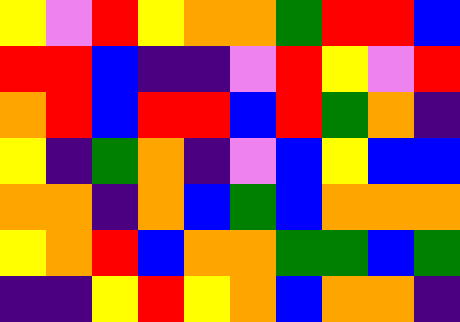[["yellow", "violet", "red", "yellow", "orange", "orange", "green", "red", "red", "blue"], ["red", "red", "blue", "indigo", "indigo", "violet", "red", "yellow", "violet", "red"], ["orange", "red", "blue", "red", "red", "blue", "red", "green", "orange", "indigo"], ["yellow", "indigo", "green", "orange", "indigo", "violet", "blue", "yellow", "blue", "blue"], ["orange", "orange", "indigo", "orange", "blue", "green", "blue", "orange", "orange", "orange"], ["yellow", "orange", "red", "blue", "orange", "orange", "green", "green", "blue", "green"], ["indigo", "indigo", "yellow", "red", "yellow", "orange", "blue", "orange", "orange", "indigo"]]